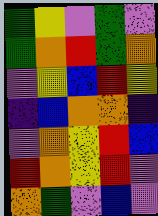[["green", "yellow", "violet", "green", "violet"], ["green", "orange", "red", "green", "orange"], ["violet", "yellow", "blue", "red", "yellow"], ["indigo", "blue", "orange", "orange", "indigo"], ["violet", "orange", "yellow", "red", "blue"], ["red", "orange", "yellow", "red", "violet"], ["orange", "green", "violet", "blue", "violet"]]